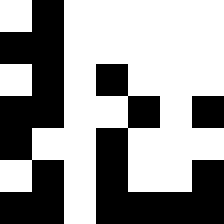[["white", "black", "white", "white", "white", "white", "white"], ["black", "black", "white", "white", "white", "white", "white"], ["white", "black", "white", "black", "white", "white", "white"], ["black", "black", "white", "white", "black", "white", "black"], ["black", "white", "white", "black", "white", "white", "white"], ["white", "black", "white", "black", "white", "white", "black"], ["black", "black", "white", "black", "black", "black", "black"]]